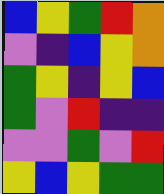[["blue", "yellow", "green", "red", "orange"], ["violet", "indigo", "blue", "yellow", "orange"], ["green", "yellow", "indigo", "yellow", "blue"], ["green", "violet", "red", "indigo", "indigo"], ["violet", "violet", "green", "violet", "red"], ["yellow", "blue", "yellow", "green", "green"]]